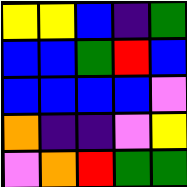[["yellow", "yellow", "blue", "indigo", "green"], ["blue", "blue", "green", "red", "blue"], ["blue", "blue", "blue", "blue", "violet"], ["orange", "indigo", "indigo", "violet", "yellow"], ["violet", "orange", "red", "green", "green"]]